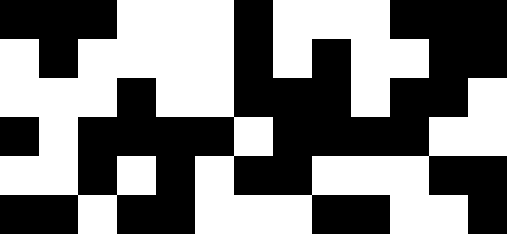[["black", "black", "black", "white", "white", "white", "black", "white", "white", "white", "black", "black", "black"], ["white", "black", "white", "white", "white", "white", "black", "white", "black", "white", "white", "black", "black"], ["white", "white", "white", "black", "white", "white", "black", "black", "black", "white", "black", "black", "white"], ["black", "white", "black", "black", "black", "black", "white", "black", "black", "black", "black", "white", "white"], ["white", "white", "black", "white", "black", "white", "black", "black", "white", "white", "white", "black", "black"], ["black", "black", "white", "black", "black", "white", "white", "white", "black", "black", "white", "white", "black"]]